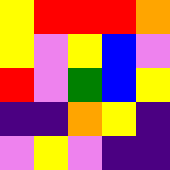[["yellow", "red", "red", "red", "orange"], ["yellow", "violet", "yellow", "blue", "violet"], ["red", "violet", "green", "blue", "yellow"], ["indigo", "indigo", "orange", "yellow", "indigo"], ["violet", "yellow", "violet", "indigo", "indigo"]]